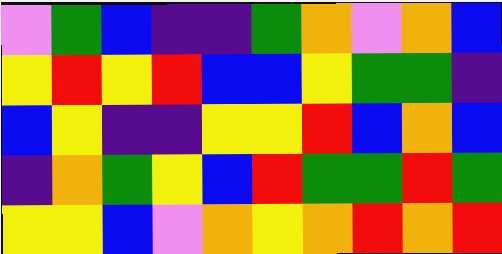[["violet", "green", "blue", "indigo", "indigo", "green", "orange", "violet", "orange", "blue"], ["yellow", "red", "yellow", "red", "blue", "blue", "yellow", "green", "green", "indigo"], ["blue", "yellow", "indigo", "indigo", "yellow", "yellow", "red", "blue", "orange", "blue"], ["indigo", "orange", "green", "yellow", "blue", "red", "green", "green", "red", "green"], ["yellow", "yellow", "blue", "violet", "orange", "yellow", "orange", "red", "orange", "red"]]